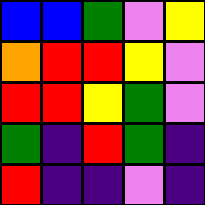[["blue", "blue", "green", "violet", "yellow"], ["orange", "red", "red", "yellow", "violet"], ["red", "red", "yellow", "green", "violet"], ["green", "indigo", "red", "green", "indigo"], ["red", "indigo", "indigo", "violet", "indigo"]]